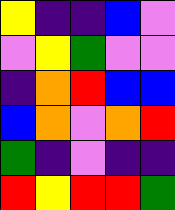[["yellow", "indigo", "indigo", "blue", "violet"], ["violet", "yellow", "green", "violet", "violet"], ["indigo", "orange", "red", "blue", "blue"], ["blue", "orange", "violet", "orange", "red"], ["green", "indigo", "violet", "indigo", "indigo"], ["red", "yellow", "red", "red", "green"]]